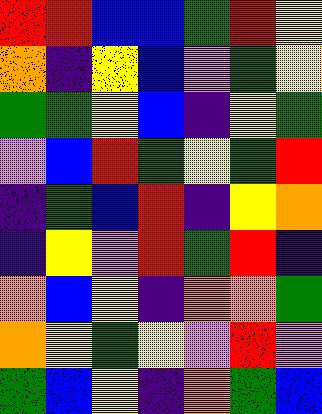[["red", "red", "blue", "blue", "green", "red", "yellow"], ["orange", "indigo", "yellow", "blue", "violet", "green", "yellow"], ["green", "green", "yellow", "blue", "indigo", "yellow", "green"], ["violet", "blue", "red", "green", "yellow", "green", "red"], ["indigo", "green", "blue", "red", "indigo", "yellow", "orange"], ["indigo", "yellow", "violet", "red", "green", "red", "indigo"], ["orange", "blue", "yellow", "indigo", "orange", "orange", "green"], ["orange", "yellow", "green", "yellow", "violet", "red", "violet"], ["green", "blue", "yellow", "indigo", "orange", "green", "blue"]]